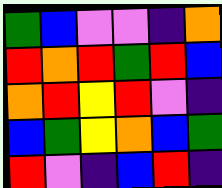[["green", "blue", "violet", "violet", "indigo", "orange"], ["red", "orange", "red", "green", "red", "blue"], ["orange", "red", "yellow", "red", "violet", "indigo"], ["blue", "green", "yellow", "orange", "blue", "green"], ["red", "violet", "indigo", "blue", "red", "indigo"]]